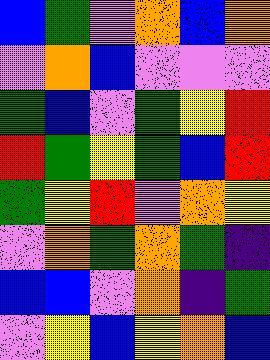[["blue", "green", "violet", "orange", "blue", "orange"], ["violet", "orange", "blue", "violet", "violet", "violet"], ["green", "blue", "violet", "green", "yellow", "red"], ["red", "green", "yellow", "green", "blue", "red"], ["green", "yellow", "red", "violet", "orange", "yellow"], ["violet", "orange", "green", "orange", "green", "indigo"], ["blue", "blue", "violet", "orange", "indigo", "green"], ["violet", "yellow", "blue", "yellow", "orange", "blue"]]